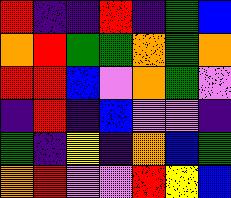[["red", "indigo", "indigo", "red", "indigo", "green", "blue"], ["orange", "red", "green", "green", "orange", "green", "orange"], ["red", "red", "blue", "violet", "orange", "green", "violet"], ["indigo", "red", "indigo", "blue", "violet", "violet", "indigo"], ["green", "indigo", "yellow", "indigo", "orange", "blue", "green"], ["orange", "red", "violet", "violet", "red", "yellow", "blue"]]